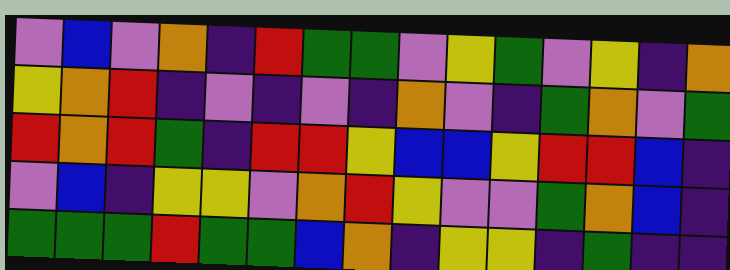[["violet", "blue", "violet", "orange", "indigo", "red", "green", "green", "violet", "yellow", "green", "violet", "yellow", "indigo", "orange"], ["yellow", "orange", "red", "indigo", "violet", "indigo", "violet", "indigo", "orange", "violet", "indigo", "green", "orange", "violet", "green"], ["red", "orange", "red", "green", "indigo", "red", "red", "yellow", "blue", "blue", "yellow", "red", "red", "blue", "indigo"], ["violet", "blue", "indigo", "yellow", "yellow", "violet", "orange", "red", "yellow", "violet", "violet", "green", "orange", "blue", "indigo"], ["green", "green", "green", "red", "green", "green", "blue", "orange", "indigo", "yellow", "yellow", "indigo", "green", "indigo", "indigo"]]